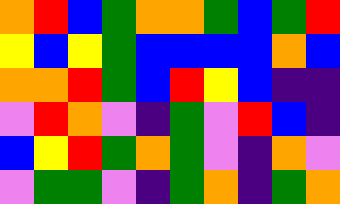[["orange", "red", "blue", "green", "orange", "orange", "green", "blue", "green", "red"], ["yellow", "blue", "yellow", "green", "blue", "blue", "blue", "blue", "orange", "blue"], ["orange", "orange", "red", "green", "blue", "red", "yellow", "blue", "indigo", "indigo"], ["violet", "red", "orange", "violet", "indigo", "green", "violet", "red", "blue", "indigo"], ["blue", "yellow", "red", "green", "orange", "green", "violet", "indigo", "orange", "violet"], ["violet", "green", "green", "violet", "indigo", "green", "orange", "indigo", "green", "orange"]]